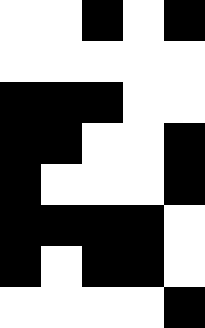[["white", "white", "black", "white", "black"], ["white", "white", "white", "white", "white"], ["black", "black", "black", "white", "white"], ["black", "black", "white", "white", "black"], ["black", "white", "white", "white", "black"], ["black", "black", "black", "black", "white"], ["black", "white", "black", "black", "white"], ["white", "white", "white", "white", "black"]]